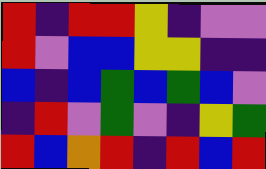[["red", "indigo", "red", "red", "yellow", "indigo", "violet", "violet"], ["red", "violet", "blue", "blue", "yellow", "yellow", "indigo", "indigo"], ["blue", "indigo", "blue", "green", "blue", "green", "blue", "violet"], ["indigo", "red", "violet", "green", "violet", "indigo", "yellow", "green"], ["red", "blue", "orange", "red", "indigo", "red", "blue", "red"]]